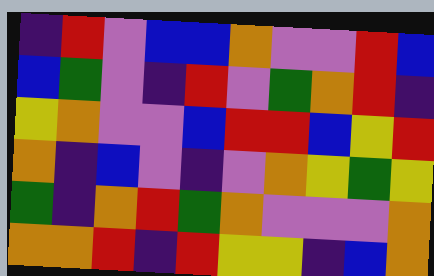[["indigo", "red", "violet", "blue", "blue", "orange", "violet", "violet", "red", "blue"], ["blue", "green", "violet", "indigo", "red", "violet", "green", "orange", "red", "indigo"], ["yellow", "orange", "violet", "violet", "blue", "red", "red", "blue", "yellow", "red"], ["orange", "indigo", "blue", "violet", "indigo", "violet", "orange", "yellow", "green", "yellow"], ["green", "indigo", "orange", "red", "green", "orange", "violet", "violet", "violet", "orange"], ["orange", "orange", "red", "indigo", "red", "yellow", "yellow", "indigo", "blue", "orange"]]